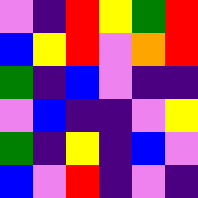[["violet", "indigo", "red", "yellow", "green", "red"], ["blue", "yellow", "red", "violet", "orange", "red"], ["green", "indigo", "blue", "violet", "indigo", "indigo"], ["violet", "blue", "indigo", "indigo", "violet", "yellow"], ["green", "indigo", "yellow", "indigo", "blue", "violet"], ["blue", "violet", "red", "indigo", "violet", "indigo"]]